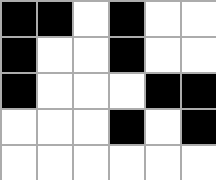[["black", "black", "white", "black", "white", "white"], ["black", "white", "white", "black", "white", "white"], ["black", "white", "white", "white", "black", "black"], ["white", "white", "white", "black", "white", "black"], ["white", "white", "white", "white", "white", "white"]]